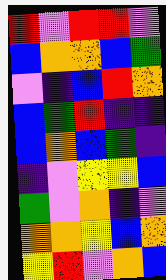[["red", "violet", "red", "red", "violet"], ["blue", "orange", "orange", "blue", "green"], ["violet", "indigo", "blue", "red", "orange"], ["blue", "green", "red", "indigo", "indigo"], ["blue", "orange", "blue", "green", "indigo"], ["indigo", "violet", "yellow", "yellow", "blue"], ["green", "violet", "orange", "indigo", "violet"], ["orange", "orange", "yellow", "blue", "orange"], ["yellow", "red", "violet", "orange", "blue"]]